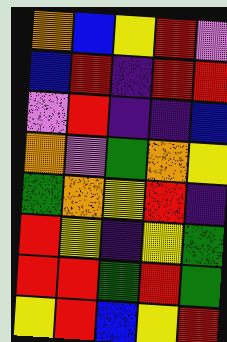[["orange", "blue", "yellow", "red", "violet"], ["blue", "red", "indigo", "red", "red"], ["violet", "red", "indigo", "indigo", "blue"], ["orange", "violet", "green", "orange", "yellow"], ["green", "orange", "yellow", "red", "indigo"], ["red", "yellow", "indigo", "yellow", "green"], ["red", "red", "green", "red", "green"], ["yellow", "red", "blue", "yellow", "red"]]